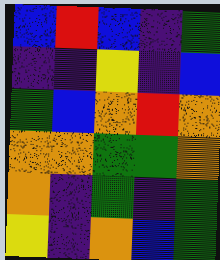[["blue", "red", "blue", "indigo", "green"], ["indigo", "indigo", "yellow", "indigo", "blue"], ["green", "blue", "orange", "red", "orange"], ["orange", "orange", "green", "green", "orange"], ["orange", "indigo", "green", "indigo", "green"], ["yellow", "indigo", "orange", "blue", "green"]]